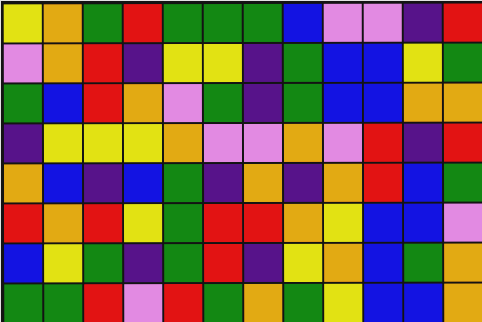[["yellow", "orange", "green", "red", "green", "green", "green", "blue", "violet", "violet", "indigo", "red"], ["violet", "orange", "red", "indigo", "yellow", "yellow", "indigo", "green", "blue", "blue", "yellow", "green"], ["green", "blue", "red", "orange", "violet", "green", "indigo", "green", "blue", "blue", "orange", "orange"], ["indigo", "yellow", "yellow", "yellow", "orange", "violet", "violet", "orange", "violet", "red", "indigo", "red"], ["orange", "blue", "indigo", "blue", "green", "indigo", "orange", "indigo", "orange", "red", "blue", "green"], ["red", "orange", "red", "yellow", "green", "red", "red", "orange", "yellow", "blue", "blue", "violet"], ["blue", "yellow", "green", "indigo", "green", "red", "indigo", "yellow", "orange", "blue", "green", "orange"], ["green", "green", "red", "violet", "red", "green", "orange", "green", "yellow", "blue", "blue", "orange"]]